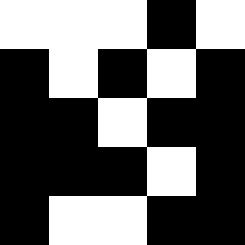[["white", "white", "white", "black", "white"], ["black", "white", "black", "white", "black"], ["black", "black", "white", "black", "black"], ["black", "black", "black", "white", "black"], ["black", "white", "white", "black", "black"]]